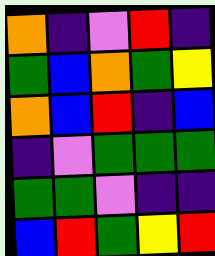[["orange", "indigo", "violet", "red", "indigo"], ["green", "blue", "orange", "green", "yellow"], ["orange", "blue", "red", "indigo", "blue"], ["indigo", "violet", "green", "green", "green"], ["green", "green", "violet", "indigo", "indigo"], ["blue", "red", "green", "yellow", "red"]]